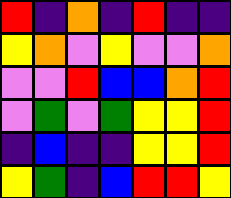[["red", "indigo", "orange", "indigo", "red", "indigo", "indigo"], ["yellow", "orange", "violet", "yellow", "violet", "violet", "orange"], ["violet", "violet", "red", "blue", "blue", "orange", "red"], ["violet", "green", "violet", "green", "yellow", "yellow", "red"], ["indigo", "blue", "indigo", "indigo", "yellow", "yellow", "red"], ["yellow", "green", "indigo", "blue", "red", "red", "yellow"]]